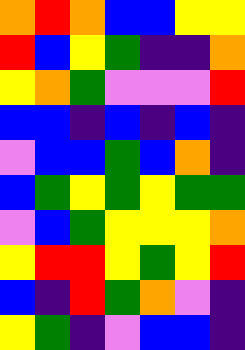[["orange", "red", "orange", "blue", "blue", "yellow", "yellow"], ["red", "blue", "yellow", "green", "indigo", "indigo", "orange"], ["yellow", "orange", "green", "violet", "violet", "violet", "red"], ["blue", "blue", "indigo", "blue", "indigo", "blue", "indigo"], ["violet", "blue", "blue", "green", "blue", "orange", "indigo"], ["blue", "green", "yellow", "green", "yellow", "green", "green"], ["violet", "blue", "green", "yellow", "yellow", "yellow", "orange"], ["yellow", "red", "red", "yellow", "green", "yellow", "red"], ["blue", "indigo", "red", "green", "orange", "violet", "indigo"], ["yellow", "green", "indigo", "violet", "blue", "blue", "indigo"]]